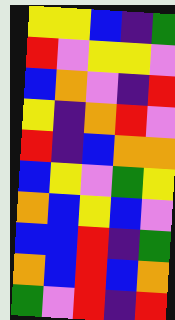[["yellow", "yellow", "blue", "indigo", "green"], ["red", "violet", "yellow", "yellow", "violet"], ["blue", "orange", "violet", "indigo", "red"], ["yellow", "indigo", "orange", "red", "violet"], ["red", "indigo", "blue", "orange", "orange"], ["blue", "yellow", "violet", "green", "yellow"], ["orange", "blue", "yellow", "blue", "violet"], ["blue", "blue", "red", "indigo", "green"], ["orange", "blue", "red", "blue", "orange"], ["green", "violet", "red", "indigo", "red"]]